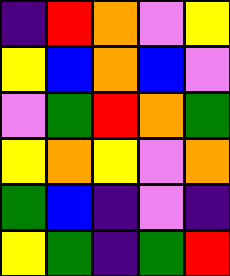[["indigo", "red", "orange", "violet", "yellow"], ["yellow", "blue", "orange", "blue", "violet"], ["violet", "green", "red", "orange", "green"], ["yellow", "orange", "yellow", "violet", "orange"], ["green", "blue", "indigo", "violet", "indigo"], ["yellow", "green", "indigo", "green", "red"]]